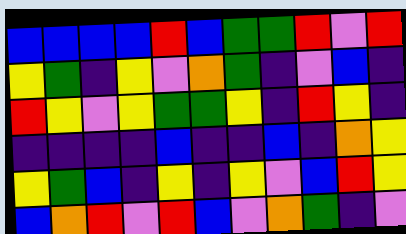[["blue", "blue", "blue", "blue", "red", "blue", "green", "green", "red", "violet", "red"], ["yellow", "green", "indigo", "yellow", "violet", "orange", "green", "indigo", "violet", "blue", "indigo"], ["red", "yellow", "violet", "yellow", "green", "green", "yellow", "indigo", "red", "yellow", "indigo"], ["indigo", "indigo", "indigo", "indigo", "blue", "indigo", "indigo", "blue", "indigo", "orange", "yellow"], ["yellow", "green", "blue", "indigo", "yellow", "indigo", "yellow", "violet", "blue", "red", "yellow"], ["blue", "orange", "red", "violet", "red", "blue", "violet", "orange", "green", "indigo", "violet"]]